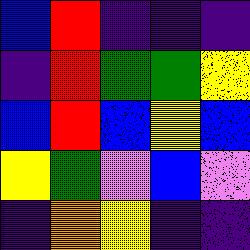[["blue", "red", "indigo", "indigo", "indigo"], ["indigo", "red", "green", "green", "yellow"], ["blue", "red", "blue", "yellow", "blue"], ["yellow", "green", "violet", "blue", "violet"], ["indigo", "orange", "yellow", "indigo", "indigo"]]